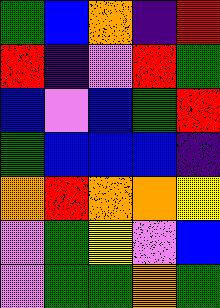[["green", "blue", "orange", "indigo", "red"], ["red", "indigo", "violet", "red", "green"], ["blue", "violet", "blue", "green", "red"], ["green", "blue", "blue", "blue", "indigo"], ["orange", "red", "orange", "orange", "yellow"], ["violet", "green", "yellow", "violet", "blue"], ["violet", "green", "green", "orange", "green"]]